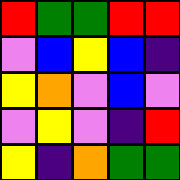[["red", "green", "green", "red", "red"], ["violet", "blue", "yellow", "blue", "indigo"], ["yellow", "orange", "violet", "blue", "violet"], ["violet", "yellow", "violet", "indigo", "red"], ["yellow", "indigo", "orange", "green", "green"]]